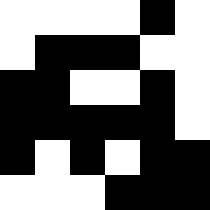[["white", "white", "white", "white", "black", "white"], ["white", "black", "black", "black", "white", "white"], ["black", "black", "white", "white", "black", "white"], ["black", "black", "black", "black", "black", "white"], ["black", "white", "black", "white", "black", "black"], ["white", "white", "white", "black", "black", "black"]]